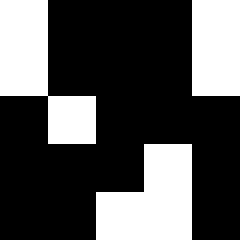[["white", "black", "black", "black", "white"], ["white", "black", "black", "black", "white"], ["black", "white", "black", "black", "black"], ["black", "black", "black", "white", "black"], ["black", "black", "white", "white", "black"]]